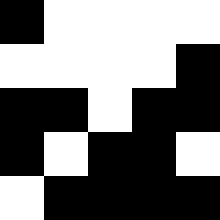[["black", "white", "white", "white", "white"], ["white", "white", "white", "white", "black"], ["black", "black", "white", "black", "black"], ["black", "white", "black", "black", "white"], ["white", "black", "black", "black", "black"]]